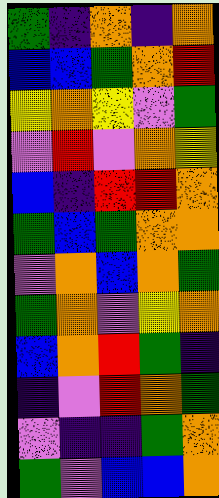[["green", "indigo", "orange", "indigo", "orange"], ["blue", "blue", "green", "orange", "red"], ["yellow", "orange", "yellow", "violet", "green"], ["violet", "red", "violet", "orange", "yellow"], ["blue", "indigo", "red", "red", "orange"], ["green", "blue", "green", "orange", "orange"], ["violet", "orange", "blue", "orange", "green"], ["green", "orange", "violet", "yellow", "orange"], ["blue", "orange", "red", "green", "indigo"], ["indigo", "violet", "red", "orange", "green"], ["violet", "indigo", "indigo", "green", "orange"], ["green", "violet", "blue", "blue", "orange"]]